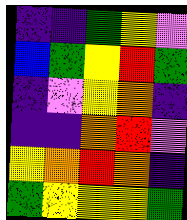[["indigo", "indigo", "green", "yellow", "violet"], ["blue", "green", "yellow", "red", "green"], ["indigo", "violet", "yellow", "orange", "indigo"], ["indigo", "indigo", "orange", "red", "violet"], ["yellow", "orange", "red", "orange", "indigo"], ["green", "yellow", "yellow", "yellow", "green"]]